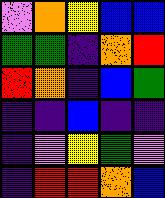[["violet", "orange", "yellow", "blue", "blue"], ["green", "green", "indigo", "orange", "red"], ["red", "orange", "indigo", "blue", "green"], ["indigo", "indigo", "blue", "indigo", "indigo"], ["indigo", "violet", "yellow", "green", "violet"], ["indigo", "red", "red", "orange", "blue"]]